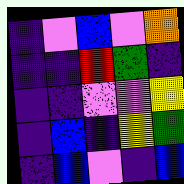[["indigo", "violet", "blue", "violet", "orange"], ["indigo", "indigo", "red", "green", "indigo"], ["indigo", "indigo", "violet", "violet", "yellow"], ["indigo", "blue", "indigo", "yellow", "green"], ["indigo", "blue", "violet", "indigo", "blue"]]